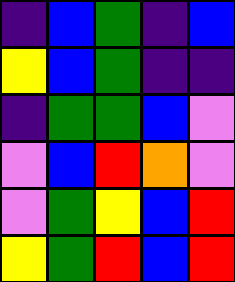[["indigo", "blue", "green", "indigo", "blue"], ["yellow", "blue", "green", "indigo", "indigo"], ["indigo", "green", "green", "blue", "violet"], ["violet", "blue", "red", "orange", "violet"], ["violet", "green", "yellow", "blue", "red"], ["yellow", "green", "red", "blue", "red"]]